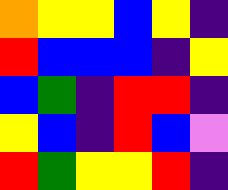[["orange", "yellow", "yellow", "blue", "yellow", "indigo"], ["red", "blue", "blue", "blue", "indigo", "yellow"], ["blue", "green", "indigo", "red", "red", "indigo"], ["yellow", "blue", "indigo", "red", "blue", "violet"], ["red", "green", "yellow", "yellow", "red", "indigo"]]